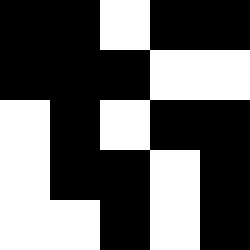[["black", "black", "white", "black", "black"], ["black", "black", "black", "white", "white"], ["white", "black", "white", "black", "black"], ["white", "black", "black", "white", "black"], ["white", "white", "black", "white", "black"]]